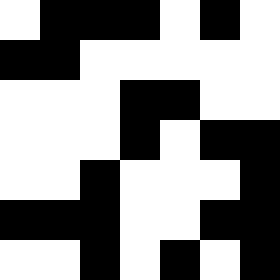[["white", "black", "black", "black", "white", "black", "white"], ["black", "black", "white", "white", "white", "white", "white"], ["white", "white", "white", "black", "black", "white", "white"], ["white", "white", "white", "black", "white", "black", "black"], ["white", "white", "black", "white", "white", "white", "black"], ["black", "black", "black", "white", "white", "black", "black"], ["white", "white", "black", "white", "black", "white", "black"]]